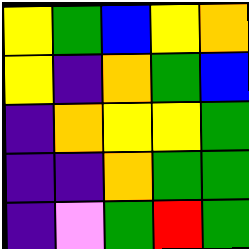[["yellow", "green", "blue", "yellow", "orange"], ["yellow", "indigo", "orange", "green", "blue"], ["indigo", "orange", "yellow", "yellow", "green"], ["indigo", "indigo", "orange", "green", "green"], ["indigo", "violet", "green", "red", "green"]]